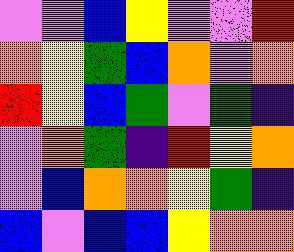[["violet", "violet", "blue", "yellow", "violet", "violet", "red"], ["orange", "yellow", "green", "blue", "orange", "violet", "orange"], ["red", "yellow", "blue", "green", "violet", "green", "indigo"], ["violet", "orange", "green", "indigo", "red", "yellow", "orange"], ["violet", "blue", "orange", "orange", "yellow", "green", "indigo"], ["blue", "violet", "blue", "blue", "yellow", "orange", "orange"]]